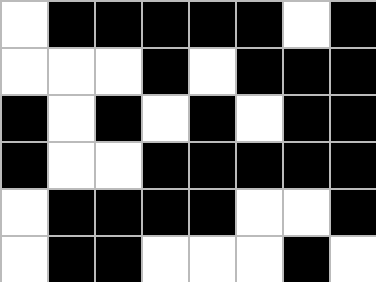[["white", "black", "black", "black", "black", "black", "white", "black"], ["white", "white", "white", "black", "white", "black", "black", "black"], ["black", "white", "black", "white", "black", "white", "black", "black"], ["black", "white", "white", "black", "black", "black", "black", "black"], ["white", "black", "black", "black", "black", "white", "white", "black"], ["white", "black", "black", "white", "white", "white", "black", "white"]]